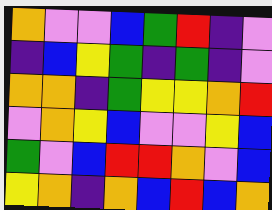[["orange", "violet", "violet", "blue", "green", "red", "indigo", "violet"], ["indigo", "blue", "yellow", "green", "indigo", "green", "indigo", "violet"], ["orange", "orange", "indigo", "green", "yellow", "yellow", "orange", "red"], ["violet", "orange", "yellow", "blue", "violet", "violet", "yellow", "blue"], ["green", "violet", "blue", "red", "red", "orange", "violet", "blue"], ["yellow", "orange", "indigo", "orange", "blue", "red", "blue", "orange"]]